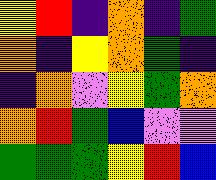[["yellow", "red", "indigo", "orange", "indigo", "green"], ["orange", "indigo", "yellow", "orange", "green", "indigo"], ["indigo", "orange", "violet", "yellow", "green", "orange"], ["orange", "red", "green", "blue", "violet", "violet"], ["green", "green", "green", "yellow", "red", "blue"]]